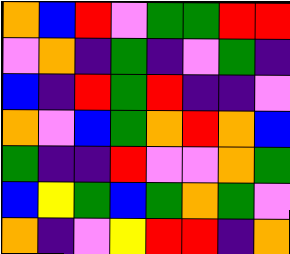[["orange", "blue", "red", "violet", "green", "green", "red", "red"], ["violet", "orange", "indigo", "green", "indigo", "violet", "green", "indigo"], ["blue", "indigo", "red", "green", "red", "indigo", "indigo", "violet"], ["orange", "violet", "blue", "green", "orange", "red", "orange", "blue"], ["green", "indigo", "indigo", "red", "violet", "violet", "orange", "green"], ["blue", "yellow", "green", "blue", "green", "orange", "green", "violet"], ["orange", "indigo", "violet", "yellow", "red", "red", "indigo", "orange"]]